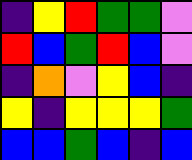[["indigo", "yellow", "red", "green", "green", "violet"], ["red", "blue", "green", "red", "blue", "violet"], ["indigo", "orange", "violet", "yellow", "blue", "indigo"], ["yellow", "indigo", "yellow", "yellow", "yellow", "green"], ["blue", "blue", "green", "blue", "indigo", "blue"]]